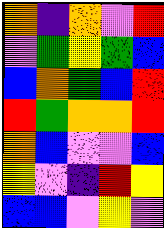[["orange", "indigo", "orange", "violet", "red"], ["violet", "green", "yellow", "green", "blue"], ["blue", "orange", "green", "blue", "red"], ["red", "green", "orange", "orange", "red"], ["orange", "blue", "violet", "violet", "blue"], ["yellow", "violet", "indigo", "red", "yellow"], ["blue", "blue", "violet", "yellow", "violet"]]